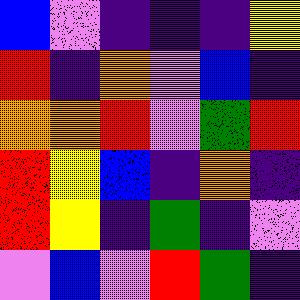[["blue", "violet", "indigo", "indigo", "indigo", "yellow"], ["red", "indigo", "orange", "violet", "blue", "indigo"], ["orange", "orange", "red", "violet", "green", "red"], ["red", "yellow", "blue", "indigo", "orange", "indigo"], ["red", "yellow", "indigo", "green", "indigo", "violet"], ["violet", "blue", "violet", "red", "green", "indigo"]]